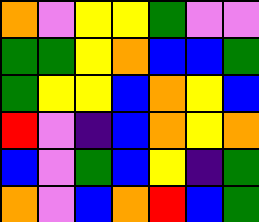[["orange", "violet", "yellow", "yellow", "green", "violet", "violet"], ["green", "green", "yellow", "orange", "blue", "blue", "green"], ["green", "yellow", "yellow", "blue", "orange", "yellow", "blue"], ["red", "violet", "indigo", "blue", "orange", "yellow", "orange"], ["blue", "violet", "green", "blue", "yellow", "indigo", "green"], ["orange", "violet", "blue", "orange", "red", "blue", "green"]]